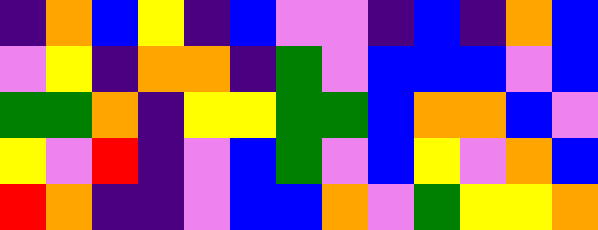[["indigo", "orange", "blue", "yellow", "indigo", "blue", "violet", "violet", "indigo", "blue", "indigo", "orange", "blue"], ["violet", "yellow", "indigo", "orange", "orange", "indigo", "green", "violet", "blue", "blue", "blue", "violet", "blue"], ["green", "green", "orange", "indigo", "yellow", "yellow", "green", "green", "blue", "orange", "orange", "blue", "violet"], ["yellow", "violet", "red", "indigo", "violet", "blue", "green", "violet", "blue", "yellow", "violet", "orange", "blue"], ["red", "orange", "indigo", "indigo", "violet", "blue", "blue", "orange", "violet", "green", "yellow", "yellow", "orange"]]